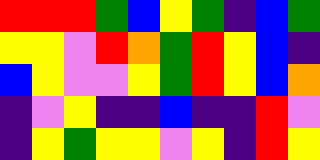[["red", "red", "red", "green", "blue", "yellow", "green", "indigo", "blue", "green"], ["yellow", "yellow", "violet", "red", "orange", "green", "red", "yellow", "blue", "indigo"], ["blue", "yellow", "violet", "violet", "yellow", "green", "red", "yellow", "blue", "orange"], ["indigo", "violet", "yellow", "indigo", "indigo", "blue", "indigo", "indigo", "red", "violet"], ["indigo", "yellow", "green", "yellow", "yellow", "violet", "yellow", "indigo", "red", "yellow"]]